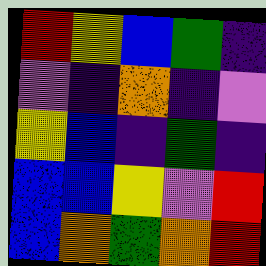[["red", "yellow", "blue", "green", "indigo"], ["violet", "indigo", "orange", "indigo", "violet"], ["yellow", "blue", "indigo", "green", "indigo"], ["blue", "blue", "yellow", "violet", "red"], ["blue", "orange", "green", "orange", "red"]]